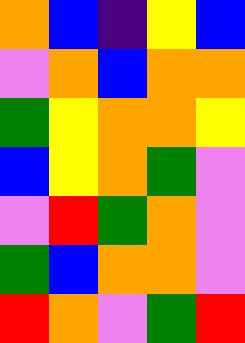[["orange", "blue", "indigo", "yellow", "blue"], ["violet", "orange", "blue", "orange", "orange"], ["green", "yellow", "orange", "orange", "yellow"], ["blue", "yellow", "orange", "green", "violet"], ["violet", "red", "green", "orange", "violet"], ["green", "blue", "orange", "orange", "violet"], ["red", "orange", "violet", "green", "red"]]